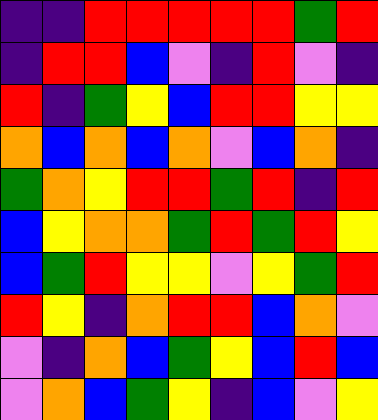[["indigo", "indigo", "red", "red", "red", "red", "red", "green", "red"], ["indigo", "red", "red", "blue", "violet", "indigo", "red", "violet", "indigo"], ["red", "indigo", "green", "yellow", "blue", "red", "red", "yellow", "yellow"], ["orange", "blue", "orange", "blue", "orange", "violet", "blue", "orange", "indigo"], ["green", "orange", "yellow", "red", "red", "green", "red", "indigo", "red"], ["blue", "yellow", "orange", "orange", "green", "red", "green", "red", "yellow"], ["blue", "green", "red", "yellow", "yellow", "violet", "yellow", "green", "red"], ["red", "yellow", "indigo", "orange", "red", "red", "blue", "orange", "violet"], ["violet", "indigo", "orange", "blue", "green", "yellow", "blue", "red", "blue"], ["violet", "orange", "blue", "green", "yellow", "indigo", "blue", "violet", "yellow"]]